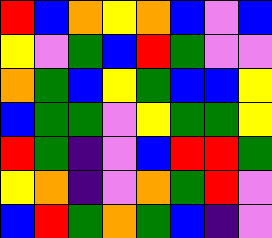[["red", "blue", "orange", "yellow", "orange", "blue", "violet", "blue"], ["yellow", "violet", "green", "blue", "red", "green", "violet", "violet"], ["orange", "green", "blue", "yellow", "green", "blue", "blue", "yellow"], ["blue", "green", "green", "violet", "yellow", "green", "green", "yellow"], ["red", "green", "indigo", "violet", "blue", "red", "red", "green"], ["yellow", "orange", "indigo", "violet", "orange", "green", "red", "violet"], ["blue", "red", "green", "orange", "green", "blue", "indigo", "violet"]]